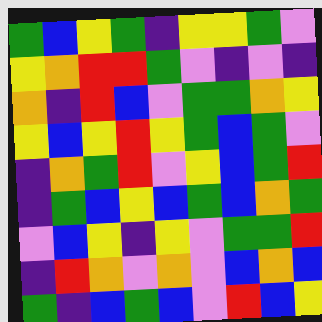[["green", "blue", "yellow", "green", "indigo", "yellow", "yellow", "green", "violet"], ["yellow", "orange", "red", "red", "green", "violet", "indigo", "violet", "indigo"], ["orange", "indigo", "red", "blue", "violet", "green", "green", "orange", "yellow"], ["yellow", "blue", "yellow", "red", "yellow", "green", "blue", "green", "violet"], ["indigo", "orange", "green", "red", "violet", "yellow", "blue", "green", "red"], ["indigo", "green", "blue", "yellow", "blue", "green", "blue", "orange", "green"], ["violet", "blue", "yellow", "indigo", "yellow", "violet", "green", "green", "red"], ["indigo", "red", "orange", "violet", "orange", "violet", "blue", "orange", "blue"], ["green", "indigo", "blue", "green", "blue", "violet", "red", "blue", "yellow"]]